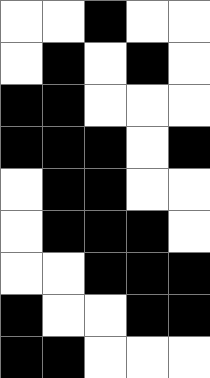[["white", "white", "black", "white", "white"], ["white", "black", "white", "black", "white"], ["black", "black", "white", "white", "white"], ["black", "black", "black", "white", "black"], ["white", "black", "black", "white", "white"], ["white", "black", "black", "black", "white"], ["white", "white", "black", "black", "black"], ["black", "white", "white", "black", "black"], ["black", "black", "white", "white", "white"]]